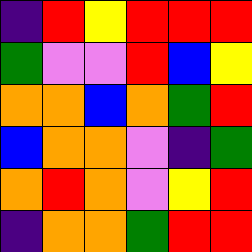[["indigo", "red", "yellow", "red", "red", "red"], ["green", "violet", "violet", "red", "blue", "yellow"], ["orange", "orange", "blue", "orange", "green", "red"], ["blue", "orange", "orange", "violet", "indigo", "green"], ["orange", "red", "orange", "violet", "yellow", "red"], ["indigo", "orange", "orange", "green", "red", "red"]]